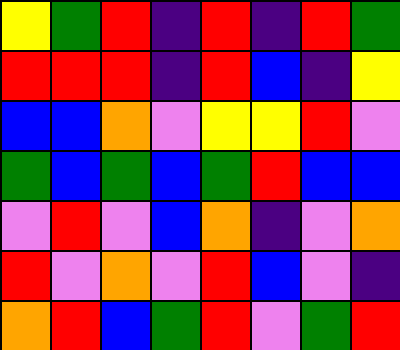[["yellow", "green", "red", "indigo", "red", "indigo", "red", "green"], ["red", "red", "red", "indigo", "red", "blue", "indigo", "yellow"], ["blue", "blue", "orange", "violet", "yellow", "yellow", "red", "violet"], ["green", "blue", "green", "blue", "green", "red", "blue", "blue"], ["violet", "red", "violet", "blue", "orange", "indigo", "violet", "orange"], ["red", "violet", "orange", "violet", "red", "blue", "violet", "indigo"], ["orange", "red", "blue", "green", "red", "violet", "green", "red"]]